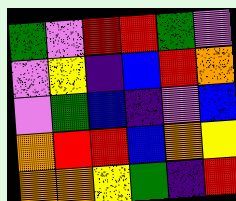[["green", "violet", "red", "red", "green", "violet"], ["violet", "yellow", "indigo", "blue", "red", "orange"], ["violet", "green", "blue", "indigo", "violet", "blue"], ["orange", "red", "red", "blue", "orange", "yellow"], ["orange", "orange", "yellow", "green", "indigo", "red"]]